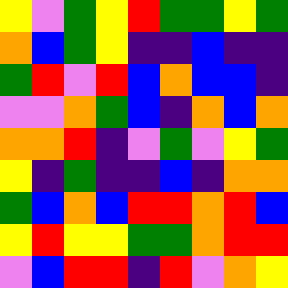[["yellow", "violet", "green", "yellow", "red", "green", "green", "yellow", "green"], ["orange", "blue", "green", "yellow", "indigo", "indigo", "blue", "indigo", "indigo"], ["green", "red", "violet", "red", "blue", "orange", "blue", "blue", "indigo"], ["violet", "violet", "orange", "green", "blue", "indigo", "orange", "blue", "orange"], ["orange", "orange", "red", "indigo", "violet", "green", "violet", "yellow", "green"], ["yellow", "indigo", "green", "indigo", "indigo", "blue", "indigo", "orange", "orange"], ["green", "blue", "orange", "blue", "red", "red", "orange", "red", "blue"], ["yellow", "red", "yellow", "yellow", "green", "green", "orange", "red", "red"], ["violet", "blue", "red", "red", "indigo", "red", "violet", "orange", "yellow"]]